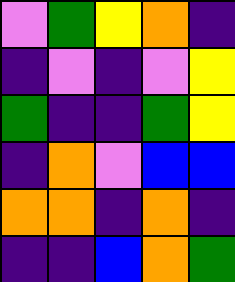[["violet", "green", "yellow", "orange", "indigo"], ["indigo", "violet", "indigo", "violet", "yellow"], ["green", "indigo", "indigo", "green", "yellow"], ["indigo", "orange", "violet", "blue", "blue"], ["orange", "orange", "indigo", "orange", "indigo"], ["indigo", "indigo", "blue", "orange", "green"]]